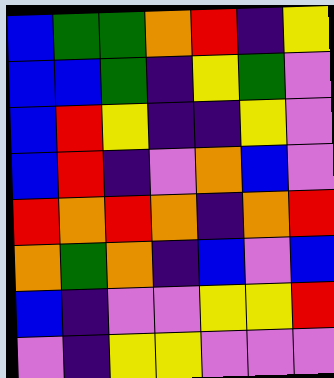[["blue", "green", "green", "orange", "red", "indigo", "yellow"], ["blue", "blue", "green", "indigo", "yellow", "green", "violet"], ["blue", "red", "yellow", "indigo", "indigo", "yellow", "violet"], ["blue", "red", "indigo", "violet", "orange", "blue", "violet"], ["red", "orange", "red", "orange", "indigo", "orange", "red"], ["orange", "green", "orange", "indigo", "blue", "violet", "blue"], ["blue", "indigo", "violet", "violet", "yellow", "yellow", "red"], ["violet", "indigo", "yellow", "yellow", "violet", "violet", "violet"]]